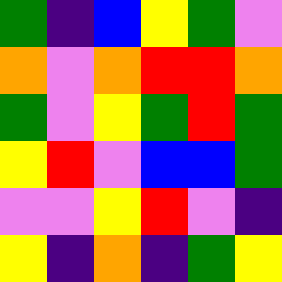[["green", "indigo", "blue", "yellow", "green", "violet"], ["orange", "violet", "orange", "red", "red", "orange"], ["green", "violet", "yellow", "green", "red", "green"], ["yellow", "red", "violet", "blue", "blue", "green"], ["violet", "violet", "yellow", "red", "violet", "indigo"], ["yellow", "indigo", "orange", "indigo", "green", "yellow"]]